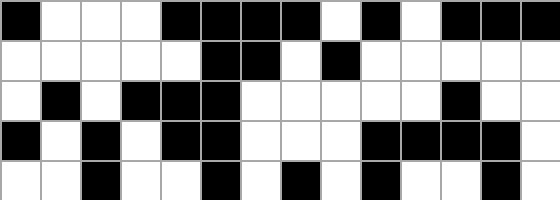[["black", "white", "white", "white", "black", "black", "black", "black", "white", "black", "white", "black", "black", "black"], ["white", "white", "white", "white", "white", "black", "black", "white", "black", "white", "white", "white", "white", "white"], ["white", "black", "white", "black", "black", "black", "white", "white", "white", "white", "white", "black", "white", "white"], ["black", "white", "black", "white", "black", "black", "white", "white", "white", "black", "black", "black", "black", "white"], ["white", "white", "black", "white", "white", "black", "white", "black", "white", "black", "white", "white", "black", "white"]]